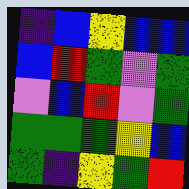[["indigo", "blue", "yellow", "blue", "blue"], ["blue", "red", "green", "violet", "green"], ["violet", "blue", "red", "violet", "green"], ["green", "green", "green", "yellow", "blue"], ["green", "indigo", "yellow", "green", "red"]]